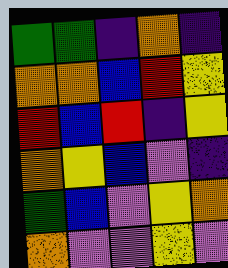[["green", "green", "indigo", "orange", "indigo"], ["orange", "orange", "blue", "red", "yellow"], ["red", "blue", "red", "indigo", "yellow"], ["orange", "yellow", "blue", "violet", "indigo"], ["green", "blue", "violet", "yellow", "orange"], ["orange", "violet", "violet", "yellow", "violet"]]